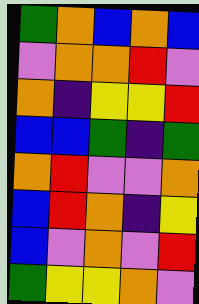[["green", "orange", "blue", "orange", "blue"], ["violet", "orange", "orange", "red", "violet"], ["orange", "indigo", "yellow", "yellow", "red"], ["blue", "blue", "green", "indigo", "green"], ["orange", "red", "violet", "violet", "orange"], ["blue", "red", "orange", "indigo", "yellow"], ["blue", "violet", "orange", "violet", "red"], ["green", "yellow", "yellow", "orange", "violet"]]